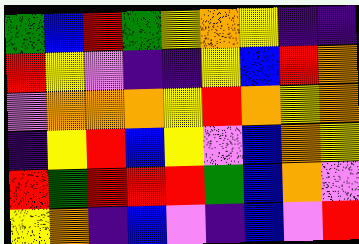[["green", "blue", "red", "green", "yellow", "orange", "yellow", "indigo", "indigo"], ["red", "yellow", "violet", "indigo", "indigo", "yellow", "blue", "red", "orange"], ["violet", "orange", "orange", "orange", "yellow", "red", "orange", "yellow", "orange"], ["indigo", "yellow", "red", "blue", "yellow", "violet", "blue", "orange", "yellow"], ["red", "green", "red", "red", "red", "green", "blue", "orange", "violet"], ["yellow", "orange", "indigo", "blue", "violet", "indigo", "blue", "violet", "red"]]